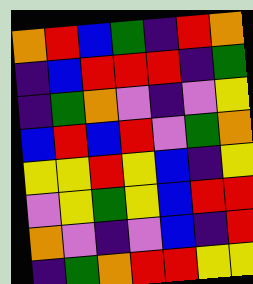[["orange", "red", "blue", "green", "indigo", "red", "orange"], ["indigo", "blue", "red", "red", "red", "indigo", "green"], ["indigo", "green", "orange", "violet", "indigo", "violet", "yellow"], ["blue", "red", "blue", "red", "violet", "green", "orange"], ["yellow", "yellow", "red", "yellow", "blue", "indigo", "yellow"], ["violet", "yellow", "green", "yellow", "blue", "red", "red"], ["orange", "violet", "indigo", "violet", "blue", "indigo", "red"], ["indigo", "green", "orange", "red", "red", "yellow", "yellow"]]